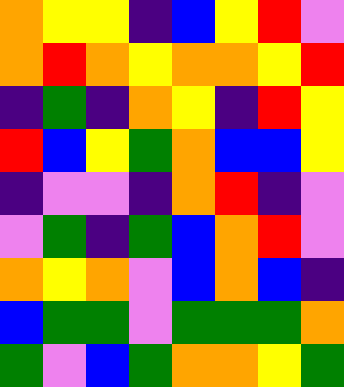[["orange", "yellow", "yellow", "indigo", "blue", "yellow", "red", "violet"], ["orange", "red", "orange", "yellow", "orange", "orange", "yellow", "red"], ["indigo", "green", "indigo", "orange", "yellow", "indigo", "red", "yellow"], ["red", "blue", "yellow", "green", "orange", "blue", "blue", "yellow"], ["indigo", "violet", "violet", "indigo", "orange", "red", "indigo", "violet"], ["violet", "green", "indigo", "green", "blue", "orange", "red", "violet"], ["orange", "yellow", "orange", "violet", "blue", "orange", "blue", "indigo"], ["blue", "green", "green", "violet", "green", "green", "green", "orange"], ["green", "violet", "blue", "green", "orange", "orange", "yellow", "green"]]